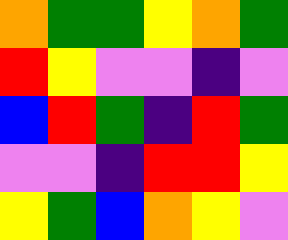[["orange", "green", "green", "yellow", "orange", "green"], ["red", "yellow", "violet", "violet", "indigo", "violet"], ["blue", "red", "green", "indigo", "red", "green"], ["violet", "violet", "indigo", "red", "red", "yellow"], ["yellow", "green", "blue", "orange", "yellow", "violet"]]